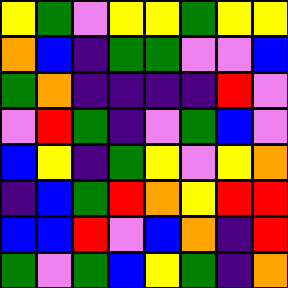[["yellow", "green", "violet", "yellow", "yellow", "green", "yellow", "yellow"], ["orange", "blue", "indigo", "green", "green", "violet", "violet", "blue"], ["green", "orange", "indigo", "indigo", "indigo", "indigo", "red", "violet"], ["violet", "red", "green", "indigo", "violet", "green", "blue", "violet"], ["blue", "yellow", "indigo", "green", "yellow", "violet", "yellow", "orange"], ["indigo", "blue", "green", "red", "orange", "yellow", "red", "red"], ["blue", "blue", "red", "violet", "blue", "orange", "indigo", "red"], ["green", "violet", "green", "blue", "yellow", "green", "indigo", "orange"]]